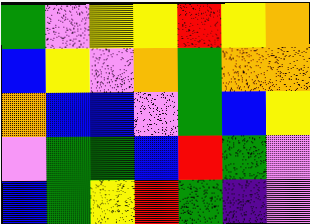[["green", "violet", "yellow", "yellow", "red", "yellow", "orange"], ["blue", "yellow", "violet", "orange", "green", "orange", "orange"], ["orange", "blue", "blue", "violet", "green", "blue", "yellow"], ["violet", "green", "green", "blue", "red", "green", "violet"], ["blue", "green", "yellow", "red", "green", "indigo", "violet"]]